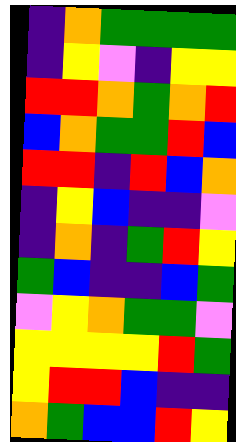[["indigo", "orange", "green", "green", "green", "green"], ["indigo", "yellow", "violet", "indigo", "yellow", "yellow"], ["red", "red", "orange", "green", "orange", "red"], ["blue", "orange", "green", "green", "red", "blue"], ["red", "red", "indigo", "red", "blue", "orange"], ["indigo", "yellow", "blue", "indigo", "indigo", "violet"], ["indigo", "orange", "indigo", "green", "red", "yellow"], ["green", "blue", "indigo", "indigo", "blue", "green"], ["violet", "yellow", "orange", "green", "green", "violet"], ["yellow", "yellow", "yellow", "yellow", "red", "green"], ["yellow", "red", "red", "blue", "indigo", "indigo"], ["orange", "green", "blue", "blue", "red", "yellow"]]